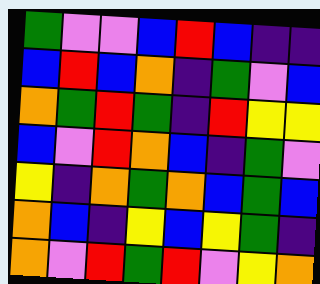[["green", "violet", "violet", "blue", "red", "blue", "indigo", "indigo"], ["blue", "red", "blue", "orange", "indigo", "green", "violet", "blue"], ["orange", "green", "red", "green", "indigo", "red", "yellow", "yellow"], ["blue", "violet", "red", "orange", "blue", "indigo", "green", "violet"], ["yellow", "indigo", "orange", "green", "orange", "blue", "green", "blue"], ["orange", "blue", "indigo", "yellow", "blue", "yellow", "green", "indigo"], ["orange", "violet", "red", "green", "red", "violet", "yellow", "orange"]]